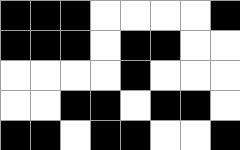[["black", "black", "black", "white", "white", "white", "white", "black"], ["black", "black", "black", "white", "black", "black", "white", "white"], ["white", "white", "white", "white", "black", "white", "white", "white"], ["white", "white", "black", "black", "white", "black", "black", "white"], ["black", "black", "white", "black", "black", "white", "white", "black"]]